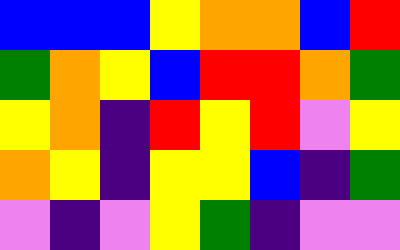[["blue", "blue", "blue", "yellow", "orange", "orange", "blue", "red"], ["green", "orange", "yellow", "blue", "red", "red", "orange", "green"], ["yellow", "orange", "indigo", "red", "yellow", "red", "violet", "yellow"], ["orange", "yellow", "indigo", "yellow", "yellow", "blue", "indigo", "green"], ["violet", "indigo", "violet", "yellow", "green", "indigo", "violet", "violet"]]